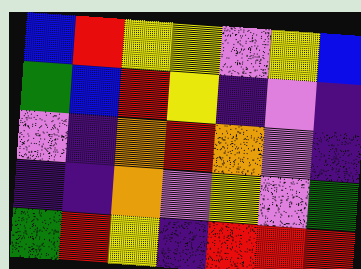[["blue", "red", "yellow", "yellow", "violet", "yellow", "blue"], ["green", "blue", "red", "yellow", "indigo", "violet", "indigo"], ["violet", "indigo", "orange", "red", "orange", "violet", "indigo"], ["indigo", "indigo", "orange", "violet", "yellow", "violet", "green"], ["green", "red", "yellow", "indigo", "red", "red", "red"]]